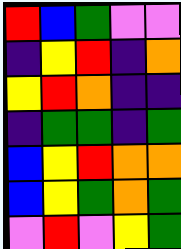[["red", "blue", "green", "violet", "violet"], ["indigo", "yellow", "red", "indigo", "orange"], ["yellow", "red", "orange", "indigo", "indigo"], ["indigo", "green", "green", "indigo", "green"], ["blue", "yellow", "red", "orange", "orange"], ["blue", "yellow", "green", "orange", "green"], ["violet", "red", "violet", "yellow", "green"]]